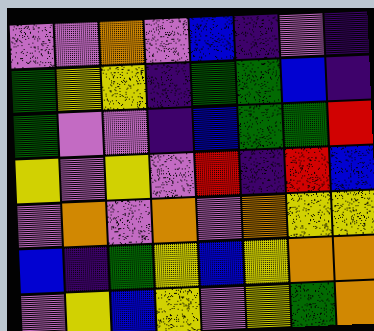[["violet", "violet", "orange", "violet", "blue", "indigo", "violet", "indigo"], ["green", "yellow", "yellow", "indigo", "green", "green", "blue", "indigo"], ["green", "violet", "violet", "indigo", "blue", "green", "green", "red"], ["yellow", "violet", "yellow", "violet", "red", "indigo", "red", "blue"], ["violet", "orange", "violet", "orange", "violet", "orange", "yellow", "yellow"], ["blue", "indigo", "green", "yellow", "blue", "yellow", "orange", "orange"], ["violet", "yellow", "blue", "yellow", "violet", "yellow", "green", "orange"]]